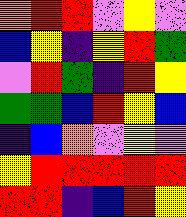[["orange", "red", "red", "violet", "yellow", "violet"], ["blue", "yellow", "indigo", "yellow", "red", "green"], ["violet", "red", "green", "indigo", "red", "yellow"], ["green", "green", "blue", "red", "yellow", "blue"], ["indigo", "blue", "orange", "violet", "yellow", "violet"], ["yellow", "red", "red", "red", "red", "red"], ["red", "red", "indigo", "blue", "red", "yellow"]]